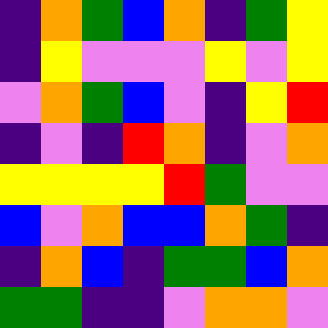[["indigo", "orange", "green", "blue", "orange", "indigo", "green", "yellow"], ["indigo", "yellow", "violet", "violet", "violet", "yellow", "violet", "yellow"], ["violet", "orange", "green", "blue", "violet", "indigo", "yellow", "red"], ["indigo", "violet", "indigo", "red", "orange", "indigo", "violet", "orange"], ["yellow", "yellow", "yellow", "yellow", "red", "green", "violet", "violet"], ["blue", "violet", "orange", "blue", "blue", "orange", "green", "indigo"], ["indigo", "orange", "blue", "indigo", "green", "green", "blue", "orange"], ["green", "green", "indigo", "indigo", "violet", "orange", "orange", "violet"]]